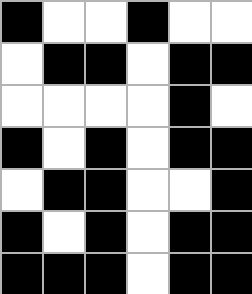[["black", "white", "white", "black", "white", "white"], ["white", "black", "black", "white", "black", "black"], ["white", "white", "white", "white", "black", "white"], ["black", "white", "black", "white", "black", "black"], ["white", "black", "black", "white", "white", "black"], ["black", "white", "black", "white", "black", "black"], ["black", "black", "black", "white", "black", "black"]]